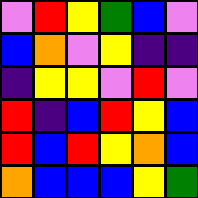[["violet", "red", "yellow", "green", "blue", "violet"], ["blue", "orange", "violet", "yellow", "indigo", "indigo"], ["indigo", "yellow", "yellow", "violet", "red", "violet"], ["red", "indigo", "blue", "red", "yellow", "blue"], ["red", "blue", "red", "yellow", "orange", "blue"], ["orange", "blue", "blue", "blue", "yellow", "green"]]